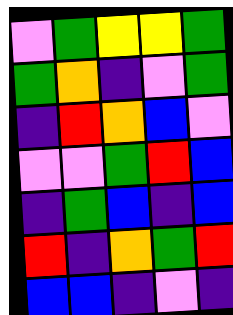[["violet", "green", "yellow", "yellow", "green"], ["green", "orange", "indigo", "violet", "green"], ["indigo", "red", "orange", "blue", "violet"], ["violet", "violet", "green", "red", "blue"], ["indigo", "green", "blue", "indigo", "blue"], ["red", "indigo", "orange", "green", "red"], ["blue", "blue", "indigo", "violet", "indigo"]]